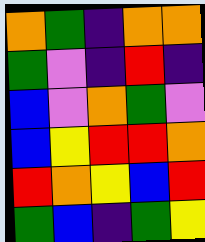[["orange", "green", "indigo", "orange", "orange"], ["green", "violet", "indigo", "red", "indigo"], ["blue", "violet", "orange", "green", "violet"], ["blue", "yellow", "red", "red", "orange"], ["red", "orange", "yellow", "blue", "red"], ["green", "blue", "indigo", "green", "yellow"]]